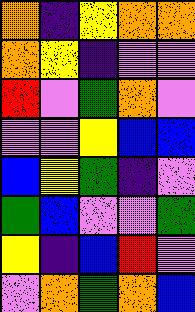[["orange", "indigo", "yellow", "orange", "orange"], ["orange", "yellow", "indigo", "violet", "violet"], ["red", "violet", "green", "orange", "violet"], ["violet", "violet", "yellow", "blue", "blue"], ["blue", "yellow", "green", "indigo", "violet"], ["green", "blue", "violet", "violet", "green"], ["yellow", "indigo", "blue", "red", "violet"], ["violet", "orange", "green", "orange", "blue"]]